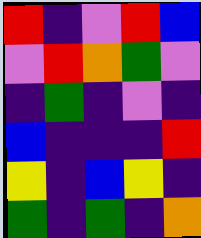[["red", "indigo", "violet", "red", "blue"], ["violet", "red", "orange", "green", "violet"], ["indigo", "green", "indigo", "violet", "indigo"], ["blue", "indigo", "indigo", "indigo", "red"], ["yellow", "indigo", "blue", "yellow", "indigo"], ["green", "indigo", "green", "indigo", "orange"]]